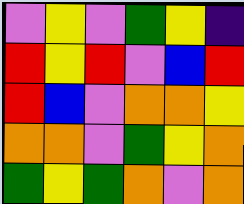[["violet", "yellow", "violet", "green", "yellow", "indigo"], ["red", "yellow", "red", "violet", "blue", "red"], ["red", "blue", "violet", "orange", "orange", "yellow"], ["orange", "orange", "violet", "green", "yellow", "orange"], ["green", "yellow", "green", "orange", "violet", "orange"]]